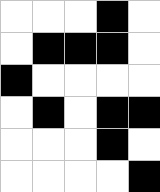[["white", "white", "white", "black", "white"], ["white", "black", "black", "black", "white"], ["black", "white", "white", "white", "white"], ["white", "black", "white", "black", "black"], ["white", "white", "white", "black", "white"], ["white", "white", "white", "white", "black"]]